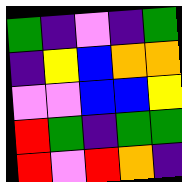[["green", "indigo", "violet", "indigo", "green"], ["indigo", "yellow", "blue", "orange", "orange"], ["violet", "violet", "blue", "blue", "yellow"], ["red", "green", "indigo", "green", "green"], ["red", "violet", "red", "orange", "indigo"]]